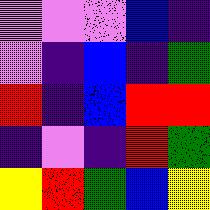[["violet", "violet", "violet", "blue", "indigo"], ["violet", "indigo", "blue", "indigo", "green"], ["red", "indigo", "blue", "red", "red"], ["indigo", "violet", "indigo", "red", "green"], ["yellow", "red", "green", "blue", "yellow"]]